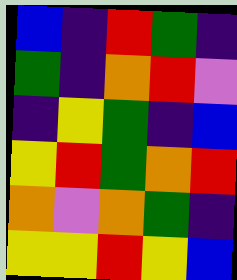[["blue", "indigo", "red", "green", "indigo"], ["green", "indigo", "orange", "red", "violet"], ["indigo", "yellow", "green", "indigo", "blue"], ["yellow", "red", "green", "orange", "red"], ["orange", "violet", "orange", "green", "indigo"], ["yellow", "yellow", "red", "yellow", "blue"]]